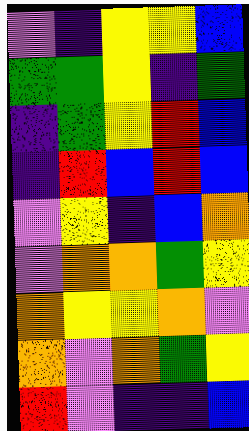[["violet", "indigo", "yellow", "yellow", "blue"], ["green", "green", "yellow", "indigo", "green"], ["indigo", "green", "yellow", "red", "blue"], ["indigo", "red", "blue", "red", "blue"], ["violet", "yellow", "indigo", "blue", "orange"], ["violet", "orange", "orange", "green", "yellow"], ["orange", "yellow", "yellow", "orange", "violet"], ["orange", "violet", "orange", "green", "yellow"], ["red", "violet", "indigo", "indigo", "blue"]]